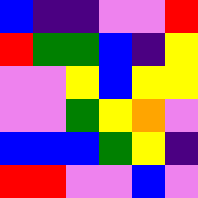[["blue", "indigo", "indigo", "violet", "violet", "red"], ["red", "green", "green", "blue", "indigo", "yellow"], ["violet", "violet", "yellow", "blue", "yellow", "yellow"], ["violet", "violet", "green", "yellow", "orange", "violet"], ["blue", "blue", "blue", "green", "yellow", "indigo"], ["red", "red", "violet", "violet", "blue", "violet"]]